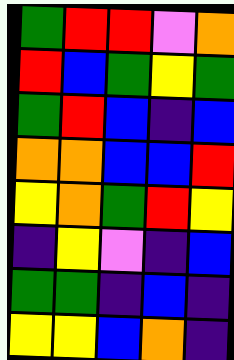[["green", "red", "red", "violet", "orange"], ["red", "blue", "green", "yellow", "green"], ["green", "red", "blue", "indigo", "blue"], ["orange", "orange", "blue", "blue", "red"], ["yellow", "orange", "green", "red", "yellow"], ["indigo", "yellow", "violet", "indigo", "blue"], ["green", "green", "indigo", "blue", "indigo"], ["yellow", "yellow", "blue", "orange", "indigo"]]